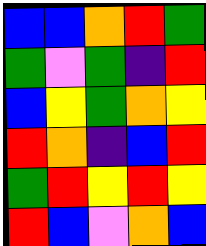[["blue", "blue", "orange", "red", "green"], ["green", "violet", "green", "indigo", "red"], ["blue", "yellow", "green", "orange", "yellow"], ["red", "orange", "indigo", "blue", "red"], ["green", "red", "yellow", "red", "yellow"], ["red", "blue", "violet", "orange", "blue"]]